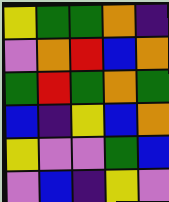[["yellow", "green", "green", "orange", "indigo"], ["violet", "orange", "red", "blue", "orange"], ["green", "red", "green", "orange", "green"], ["blue", "indigo", "yellow", "blue", "orange"], ["yellow", "violet", "violet", "green", "blue"], ["violet", "blue", "indigo", "yellow", "violet"]]